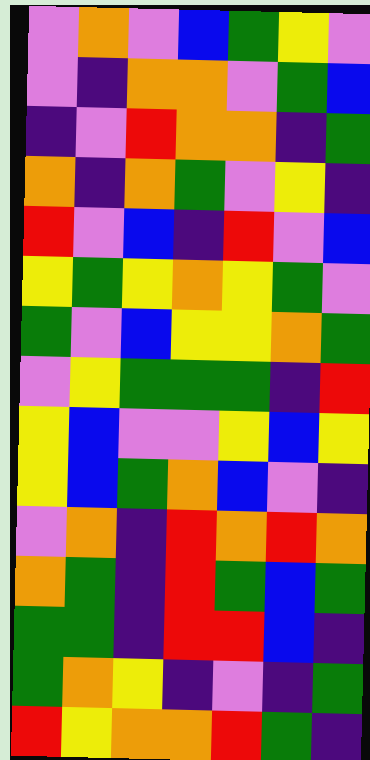[["violet", "orange", "violet", "blue", "green", "yellow", "violet"], ["violet", "indigo", "orange", "orange", "violet", "green", "blue"], ["indigo", "violet", "red", "orange", "orange", "indigo", "green"], ["orange", "indigo", "orange", "green", "violet", "yellow", "indigo"], ["red", "violet", "blue", "indigo", "red", "violet", "blue"], ["yellow", "green", "yellow", "orange", "yellow", "green", "violet"], ["green", "violet", "blue", "yellow", "yellow", "orange", "green"], ["violet", "yellow", "green", "green", "green", "indigo", "red"], ["yellow", "blue", "violet", "violet", "yellow", "blue", "yellow"], ["yellow", "blue", "green", "orange", "blue", "violet", "indigo"], ["violet", "orange", "indigo", "red", "orange", "red", "orange"], ["orange", "green", "indigo", "red", "green", "blue", "green"], ["green", "green", "indigo", "red", "red", "blue", "indigo"], ["green", "orange", "yellow", "indigo", "violet", "indigo", "green"], ["red", "yellow", "orange", "orange", "red", "green", "indigo"]]